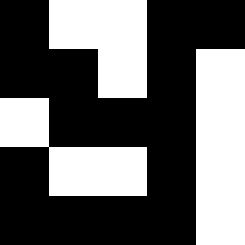[["black", "white", "white", "black", "black"], ["black", "black", "white", "black", "white"], ["white", "black", "black", "black", "white"], ["black", "white", "white", "black", "white"], ["black", "black", "black", "black", "white"]]